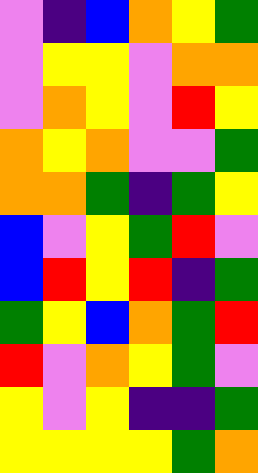[["violet", "indigo", "blue", "orange", "yellow", "green"], ["violet", "yellow", "yellow", "violet", "orange", "orange"], ["violet", "orange", "yellow", "violet", "red", "yellow"], ["orange", "yellow", "orange", "violet", "violet", "green"], ["orange", "orange", "green", "indigo", "green", "yellow"], ["blue", "violet", "yellow", "green", "red", "violet"], ["blue", "red", "yellow", "red", "indigo", "green"], ["green", "yellow", "blue", "orange", "green", "red"], ["red", "violet", "orange", "yellow", "green", "violet"], ["yellow", "violet", "yellow", "indigo", "indigo", "green"], ["yellow", "yellow", "yellow", "yellow", "green", "orange"]]